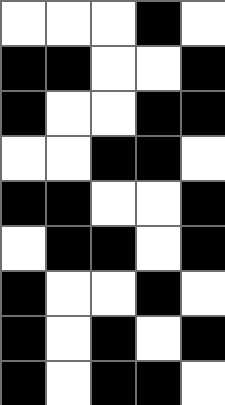[["white", "white", "white", "black", "white"], ["black", "black", "white", "white", "black"], ["black", "white", "white", "black", "black"], ["white", "white", "black", "black", "white"], ["black", "black", "white", "white", "black"], ["white", "black", "black", "white", "black"], ["black", "white", "white", "black", "white"], ["black", "white", "black", "white", "black"], ["black", "white", "black", "black", "white"]]